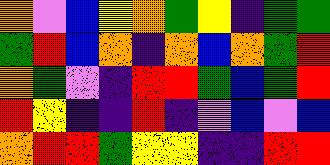[["orange", "violet", "blue", "yellow", "orange", "green", "yellow", "indigo", "green", "green"], ["green", "red", "blue", "orange", "indigo", "orange", "blue", "orange", "green", "red"], ["orange", "green", "violet", "indigo", "red", "red", "green", "blue", "green", "red"], ["red", "yellow", "indigo", "indigo", "red", "indigo", "violet", "blue", "violet", "blue"], ["orange", "red", "red", "green", "yellow", "yellow", "indigo", "indigo", "red", "red"]]